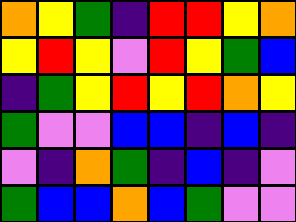[["orange", "yellow", "green", "indigo", "red", "red", "yellow", "orange"], ["yellow", "red", "yellow", "violet", "red", "yellow", "green", "blue"], ["indigo", "green", "yellow", "red", "yellow", "red", "orange", "yellow"], ["green", "violet", "violet", "blue", "blue", "indigo", "blue", "indigo"], ["violet", "indigo", "orange", "green", "indigo", "blue", "indigo", "violet"], ["green", "blue", "blue", "orange", "blue", "green", "violet", "violet"]]